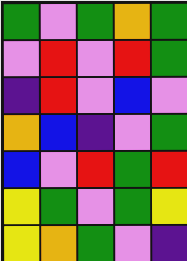[["green", "violet", "green", "orange", "green"], ["violet", "red", "violet", "red", "green"], ["indigo", "red", "violet", "blue", "violet"], ["orange", "blue", "indigo", "violet", "green"], ["blue", "violet", "red", "green", "red"], ["yellow", "green", "violet", "green", "yellow"], ["yellow", "orange", "green", "violet", "indigo"]]